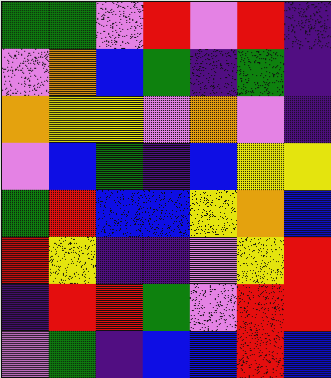[["green", "green", "violet", "red", "violet", "red", "indigo"], ["violet", "orange", "blue", "green", "indigo", "green", "indigo"], ["orange", "yellow", "yellow", "violet", "orange", "violet", "indigo"], ["violet", "blue", "green", "indigo", "blue", "yellow", "yellow"], ["green", "red", "blue", "blue", "yellow", "orange", "blue"], ["red", "yellow", "indigo", "indigo", "violet", "yellow", "red"], ["indigo", "red", "red", "green", "violet", "red", "red"], ["violet", "green", "indigo", "blue", "blue", "red", "blue"]]